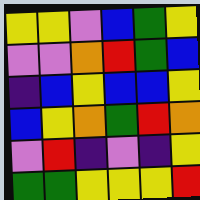[["yellow", "yellow", "violet", "blue", "green", "yellow"], ["violet", "violet", "orange", "red", "green", "blue"], ["indigo", "blue", "yellow", "blue", "blue", "yellow"], ["blue", "yellow", "orange", "green", "red", "orange"], ["violet", "red", "indigo", "violet", "indigo", "yellow"], ["green", "green", "yellow", "yellow", "yellow", "red"]]